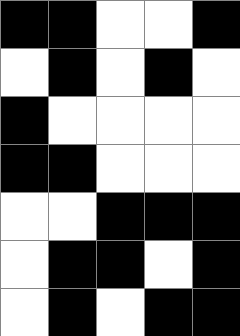[["black", "black", "white", "white", "black"], ["white", "black", "white", "black", "white"], ["black", "white", "white", "white", "white"], ["black", "black", "white", "white", "white"], ["white", "white", "black", "black", "black"], ["white", "black", "black", "white", "black"], ["white", "black", "white", "black", "black"]]